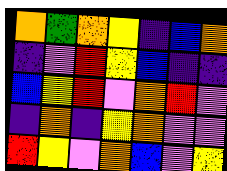[["orange", "green", "orange", "yellow", "indigo", "blue", "orange"], ["indigo", "violet", "red", "yellow", "blue", "indigo", "indigo"], ["blue", "yellow", "red", "violet", "orange", "red", "violet"], ["indigo", "orange", "indigo", "yellow", "orange", "violet", "violet"], ["red", "yellow", "violet", "orange", "blue", "violet", "yellow"]]